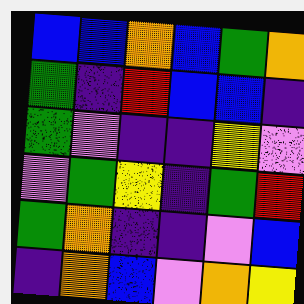[["blue", "blue", "orange", "blue", "green", "orange"], ["green", "indigo", "red", "blue", "blue", "indigo"], ["green", "violet", "indigo", "indigo", "yellow", "violet"], ["violet", "green", "yellow", "indigo", "green", "red"], ["green", "orange", "indigo", "indigo", "violet", "blue"], ["indigo", "orange", "blue", "violet", "orange", "yellow"]]